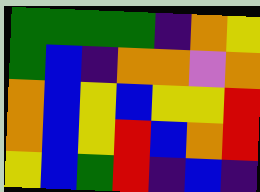[["green", "green", "green", "green", "indigo", "orange", "yellow"], ["green", "blue", "indigo", "orange", "orange", "violet", "orange"], ["orange", "blue", "yellow", "blue", "yellow", "yellow", "red"], ["orange", "blue", "yellow", "red", "blue", "orange", "red"], ["yellow", "blue", "green", "red", "indigo", "blue", "indigo"]]